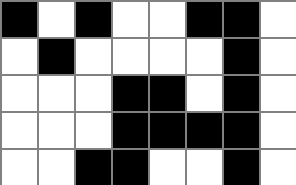[["black", "white", "black", "white", "white", "black", "black", "white"], ["white", "black", "white", "white", "white", "white", "black", "white"], ["white", "white", "white", "black", "black", "white", "black", "white"], ["white", "white", "white", "black", "black", "black", "black", "white"], ["white", "white", "black", "black", "white", "white", "black", "white"]]